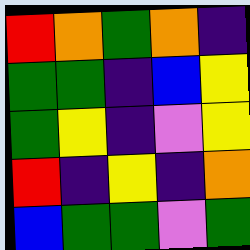[["red", "orange", "green", "orange", "indigo"], ["green", "green", "indigo", "blue", "yellow"], ["green", "yellow", "indigo", "violet", "yellow"], ["red", "indigo", "yellow", "indigo", "orange"], ["blue", "green", "green", "violet", "green"]]